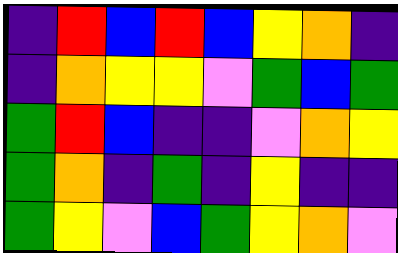[["indigo", "red", "blue", "red", "blue", "yellow", "orange", "indigo"], ["indigo", "orange", "yellow", "yellow", "violet", "green", "blue", "green"], ["green", "red", "blue", "indigo", "indigo", "violet", "orange", "yellow"], ["green", "orange", "indigo", "green", "indigo", "yellow", "indigo", "indigo"], ["green", "yellow", "violet", "blue", "green", "yellow", "orange", "violet"]]